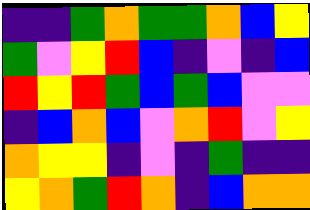[["indigo", "indigo", "green", "orange", "green", "green", "orange", "blue", "yellow"], ["green", "violet", "yellow", "red", "blue", "indigo", "violet", "indigo", "blue"], ["red", "yellow", "red", "green", "blue", "green", "blue", "violet", "violet"], ["indigo", "blue", "orange", "blue", "violet", "orange", "red", "violet", "yellow"], ["orange", "yellow", "yellow", "indigo", "violet", "indigo", "green", "indigo", "indigo"], ["yellow", "orange", "green", "red", "orange", "indigo", "blue", "orange", "orange"]]